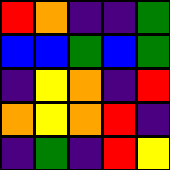[["red", "orange", "indigo", "indigo", "green"], ["blue", "blue", "green", "blue", "green"], ["indigo", "yellow", "orange", "indigo", "red"], ["orange", "yellow", "orange", "red", "indigo"], ["indigo", "green", "indigo", "red", "yellow"]]